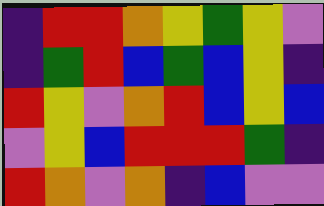[["indigo", "red", "red", "orange", "yellow", "green", "yellow", "violet"], ["indigo", "green", "red", "blue", "green", "blue", "yellow", "indigo"], ["red", "yellow", "violet", "orange", "red", "blue", "yellow", "blue"], ["violet", "yellow", "blue", "red", "red", "red", "green", "indigo"], ["red", "orange", "violet", "orange", "indigo", "blue", "violet", "violet"]]